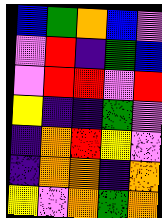[["blue", "green", "orange", "blue", "violet"], ["violet", "red", "indigo", "green", "blue"], ["violet", "red", "red", "violet", "red"], ["yellow", "indigo", "indigo", "green", "violet"], ["indigo", "orange", "red", "yellow", "violet"], ["indigo", "orange", "orange", "indigo", "orange"], ["yellow", "violet", "orange", "green", "orange"]]